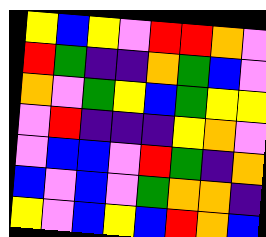[["yellow", "blue", "yellow", "violet", "red", "red", "orange", "violet"], ["red", "green", "indigo", "indigo", "orange", "green", "blue", "violet"], ["orange", "violet", "green", "yellow", "blue", "green", "yellow", "yellow"], ["violet", "red", "indigo", "indigo", "indigo", "yellow", "orange", "violet"], ["violet", "blue", "blue", "violet", "red", "green", "indigo", "orange"], ["blue", "violet", "blue", "violet", "green", "orange", "orange", "indigo"], ["yellow", "violet", "blue", "yellow", "blue", "red", "orange", "blue"]]